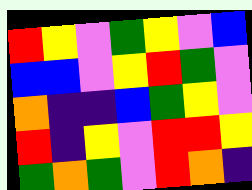[["red", "yellow", "violet", "green", "yellow", "violet", "blue"], ["blue", "blue", "violet", "yellow", "red", "green", "violet"], ["orange", "indigo", "indigo", "blue", "green", "yellow", "violet"], ["red", "indigo", "yellow", "violet", "red", "red", "yellow"], ["green", "orange", "green", "violet", "red", "orange", "indigo"]]